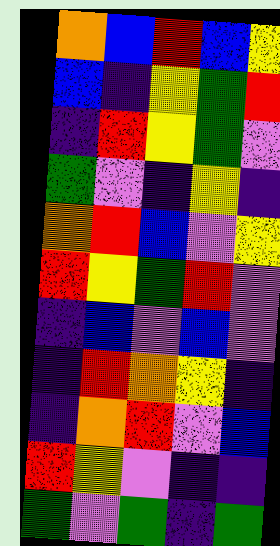[["orange", "blue", "red", "blue", "yellow"], ["blue", "indigo", "yellow", "green", "red"], ["indigo", "red", "yellow", "green", "violet"], ["green", "violet", "indigo", "yellow", "indigo"], ["orange", "red", "blue", "violet", "yellow"], ["red", "yellow", "green", "red", "violet"], ["indigo", "blue", "violet", "blue", "violet"], ["indigo", "red", "orange", "yellow", "indigo"], ["indigo", "orange", "red", "violet", "blue"], ["red", "yellow", "violet", "indigo", "indigo"], ["green", "violet", "green", "indigo", "green"]]